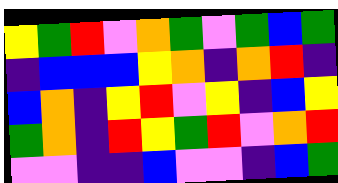[["yellow", "green", "red", "violet", "orange", "green", "violet", "green", "blue", "green"], ["indigo", "blue", "blue", "blue", "yellow", "orange", "indigo", "orange", "red", "indigo"], ["blue", "orange", "indigo", "yellow", "red", "violet", "yellow", "indigo", "blue", "yellow"], ["green", "orange", "indigo", "red", "yellow", "green", "red", "violet", "orange", "red"], ["violet", "violet", "indigo", "indigo", "blue", "violet", "violet", "indigo", "blue", "green"]]